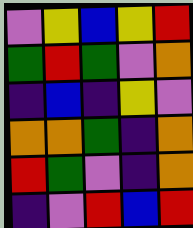[["violet", "yellow", "blue", "yellow", "red"], ["green", "red", "green", "violet", "orange"], ["indigo", "blue", "indigo", "yellow", "violet"], ["orange", "orange", "green", "indigo", "orange"], ["red", "green", "violet", "indigo", "orange"], ["indigo", "violet", "red", "blue", "red"]]